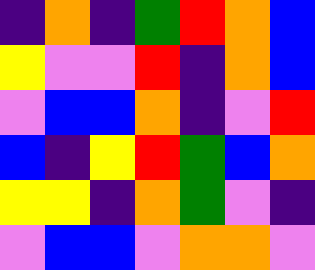[["indigo", "orange", "indigo", "green", "red", "orange", "blue"], ["yellow", "violet", "violet", "red", "indigo", "orange", "blue"], ["violet", "blue", "blue", "orange", "indigo", "violet", "red"], ["blue", "indigo", "yellow", "red", "green", "blue", "orange"], ["yellow", "yellow", "indigo", "orange", "green", "violet", "indigo"], ["violet", "blue", "blue", "violet", "orange", "orange", "violet"]]